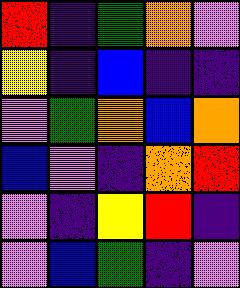[["red", "indigo", "green", "orange", "violet"], ["yellow", "indigo", "blue", "indigo", "indigo"], ["violet", "green", "orange", "blue", "orange"], ["blue", "violet", "indigo", "orange", "red"], ["violet", "indigo", "yellow", "red", "indigo"], ["violet", "blue", "green", "indigo", "violet"]]